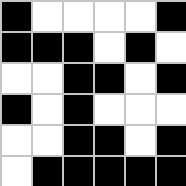[["black", "white", "white", "white", "white", "black"], ["black", "black", "black", "white", "black", "white"], ["white", "white", "black", "black", "white", "black"], ["black", "white", "black", "white", "white", "white"], ["white", "white", "black", "black", "white", "black"], ["white", "black", "black", "black", "black", "black"]]